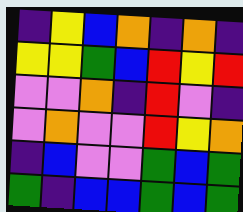[["indigo", "yellow", "blue", "orange", "indigo", "orange", "indigo"], ["yellow", "yellow", "green", "blue", "red", "yellow", "red"], ["violet", "violet", "orange", "indigo", "red", "violet", "indigo"], ["violet", "orange", "violet", "violet", "red", "yellow", "orange"], ["indigo", "blue", "violet", "violet", "green", "blue", "green"], ["green", "indigo", "blue", "blue", "green", "blue", "green"]]